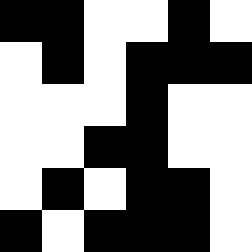[["black", "black", "white", "white", "black", "white"], ["white", "black", "white", "black", "black", "black"], ["white", "white", "white", "black", "white", "white"], ["white", "white", "black", "black", "white", "white"], ["white", "black", "white", "black", "black", "white"], ["black", "white", "black", "black", "black", "white"]]